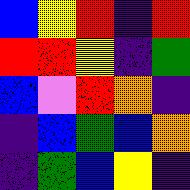[["blue", "yellow", "red", "indigo", "red"], ["red", "red", "yellow", "indigo", "green"], ["blue", "violet", "red", "orange", "indigo"], ["indigo", "blue", "green", "blue", "orange"], ["indigo", "green", "blue", "yellow", "indigo"]]